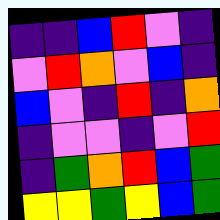[["indigo", "indigo", "blue", "red", "violet", "indigo"], ["violet", "red", "orange", "violet", "blue", "indigo"], ["blue", "violet", "indigo", "red", "indigo", "orange"], ["indigo", "violet", "violet", "indigo", "violet", "red"], ["indigo", "green", "orange", "red", "blue", "green"], ["yellow", "yellow", "green", "yellow", "blue", "green"]]